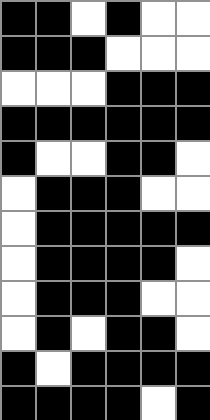[["black", "black", "white", "black", "white", "white"], ["black", "black", "black", "white", "white", "white"], ["white", "white", "white", "black", "black", "black"], ["black", "black", "black", "black", "black", "black"], ["black", "white", "white", "black", "black", "white"], ["white", "black", "black", "black", "white", "white"], ["white", "black", "black", "black", "black", "black"], ["white", "black", "black", "black", "black", "white"], ["white", "black", "black", "black", "white", "white"], ["white", "black", "white", "black", "black", "white"], ["black", "white", "black", "black", "black", "black"], ["black", "black", "black", "black", "white", "black"]]